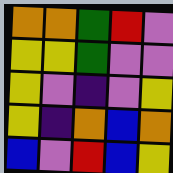[["orange", "orange", "green", "red", "violet"], ["yellow", "yellow", "green", "violet", "violet"], ["yellow", "violet", "indigo", "violet", "yellow"], ["yellow", "indigo", "orange", "blue", "orange"], ["blue", "violet", "red", "blue", "yellow"]]